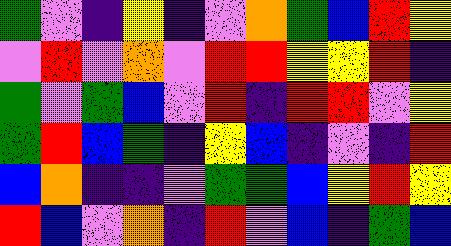[["green", "violet", "indigo", "yellow", "indigo", "violet", "orange", "green", "blue", "red", "yellow"], ["violet", "red", "violet", "orange", "violet", "red", "red", "yellow", "yellow", "red", "indigo"], ["green", "violet", "green", "blue", "violet", "red", "indigo", "red", "red", "violet", "yellow"], ["green", "red", "blue", "green", "indigo", "yellow", "blue", "indigo", "violet", "indigo", "red"], ["blue", "orange", "indigo", "indigo", "violet", "green", "green", "blue", "yellow", "red", "yellow"], ["red", "blue", "violet", "orange", "indigo", "red", "violet", "blue", "indigo", "green", "blue"]]